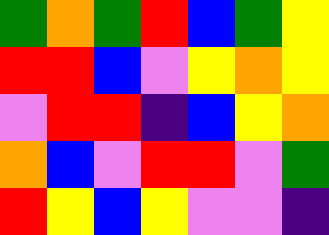[["green", "orange", "green", "red", "blue", "green", "yellow"], ["red", "red", "blue", "violet", "yellow", "orange", "yellow"], ["violet", "red", "red", "indigo", "blue", "yellow", "orange"], ["orange", "blue", "violet", "red", "red", "violet", "green"], ["red", "yellow", "blue", "yellow", "violet", "violet", "indigo"]]